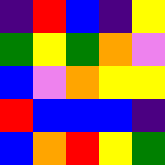[["indigo", "red", "blue", "indigo", "yellow"], ["green", "yellow", "green", "orange", "violet"], ["blue", "violet", "orange", "yellow", "yellow"], ["red", "blue", "blue", "blue", "indigo"], ["blue", "orange", "red", "yellow", "green"]]